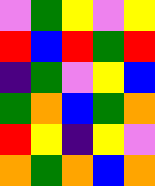[["violet", "green", "yellow", "violet", "yellow"], ["red", "blue", "red", "green", "red"], ["indigo", "green", "violet", "yellow", "blue"], ["green", "orange", "blue", "green", "orange"], ["red", "yellow", "indigo", "yellow", "violet"], ["orange", "green", "orange", "blue", "orange"]]